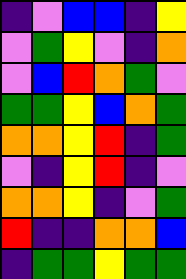[["indigo", "violet", "blue", "blue", "indigo", "yellow"], ["violet", "green", "yellow", "violet", "indigo", "orange"], ["violet", "blue", "red", "orange", "green", "violet"], ["green", "green", "yellow", "blue", "orange", "green"], ["orange", "orange", "yellow", "red", "indigo", "green"], ["violet", "indigo", "yellow", "red", "indigo", "violet"], ["orange", "orange", "yellow", "indigo", "violet", "green"], ["red", "indigo", "indigo", "orange", "orange", "blue"], ["indigo", "green", "green", "yellow", "green", "green"]]